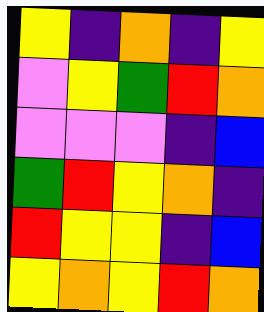[["yellow", "indigo", "orange", "indigo", "yellow"], ["violet", "yellow", "green", "red", "orange"], ["violet", "violet", "violet", "indigo", "blue"], ["green", "red", "yellow", "orange", "indigo"], ["red", "yellow", "yellow", "indigo", "blue"], ["yellow", "orange", "yellow", "red", "orange"]]